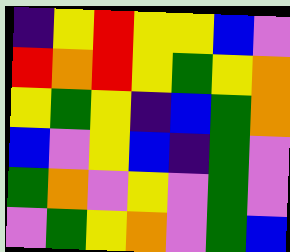[["indigo", "yellow", "red", "yellow", "yellow", "blue", "violet"], ["red", "orange", "red", "yellow", "green", "yellow", "orange"], ["yellow", "green", "yellow", "indigo", "blue", "green", "orange"], ["blue", "violet", "yellow", "blue", "indigo", "green", "violet"], ["green", "orange", "violet", "yellow", "violet", "green", "violet"], ["violet", "green", "yellow", "orange", "violet", "green", "blue"]]